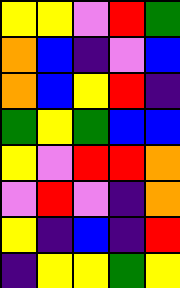[["yellow", "yellow", "violet", "red", "green"], ["orange", "blue", "indigo", "violet", "blue"], ["orange", "blue", "yellow", "red", "indigo"], ["green", "yellow", "green", "blue", "blue"], ["yellow", "violet", "red", "red", "orange"], ["violet", "red", "violet", "indigo", "orange"], ["yellow", "indigo", "blue", "indigo", "red"], ["indigo", "yellow", "yellow", "green", "yellow"]]